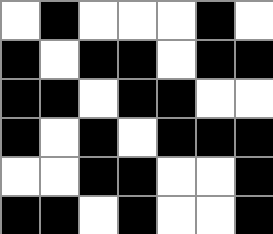[["white", "black", "white", "white", "white", "black", "white"], ["black", "white", "black", "black", "white", "black", "black"], ["black", "black", "white", "black", "black", "white", "white"], ["black", "white", "black", "white", "black", "black", "black"], ["white", "white", "black", "black", "white", "white", "black"], ["black", "black", "white", "black", "white", "white", "black"]]